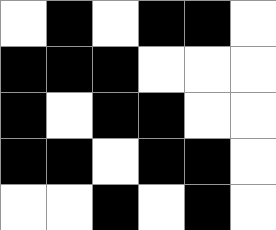[["white", "black", "white", "black", "black", "white"], ["black", "black", "black", "white", "white", "white"], ["black", "white", "black", "black", "white", "white"], ["black", "black", "white", "black", "black", "white"], ["white", "white", "black", "white", "black", "white"]]